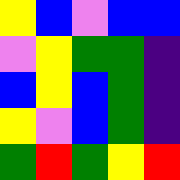[["yellow", "blue", "violet", "blue", "blue"], ["violet", "yellow", "green", "green", "indigo"], ["blue", "yellow", "blue", "green", "indigo"], ["yellow", "violet", "blue", "green", "indigo"], ["green", "red", "green", "yellow", "red"]]